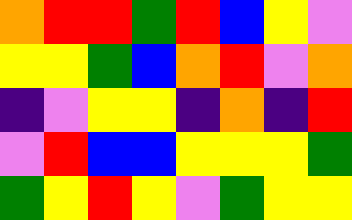[["orange", "red", "red", "green", "red", "blue", "yellow", "violet"], ["yellow", "yellow", "green", "blue", "orange", "red", "violet", "orange"], ["indigo", "violet", "yellow", "yellow", "indigo", "orange", "indigo", "red"], ["violet", "red", "blue", "blue", "yellow", "yellow", "yellow", "green"], ["green", "yellow", "red", "yellow", "violet", "green", "yellow", "yellow"]]